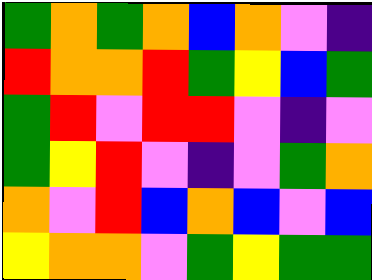[["green", "orange", "green", "orange", "blue", "orange", "violet", "indigo"], ["red", "orange", "orange", "red", "green", "yellow", "blue", "green"], ["green", "red", "violet", "red", "red", "violet", "indigo", "violet"], ["green", "yellow", "red", "violet", "indigo", "violet", "green", "orange"], ["orange", "violet", "red", "blue", "orange", "blue", "violet", "blue"], ["yellow", "orange", "orange", "violet", "green", "yellow", "green", "green"]]